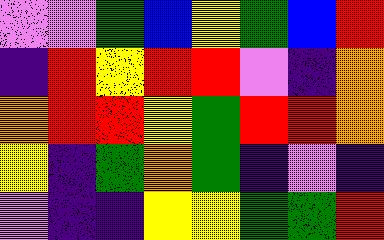[["violet", "violet", "green", "blue", "yellow", "green", "blue", "red"], ["indigo", "red", "yellow", "red", "red", "violet", "indigo", "orange"], ["orange", "red", "red", "yellow", "green", "red", "red", "orange"], ["yellow", "indigo", "green", "orange", "green", "indigo", "violet", "indigo"], ["violet", "indigo", "indigo", "yellow", "yellow", "green", "green", "red"]]